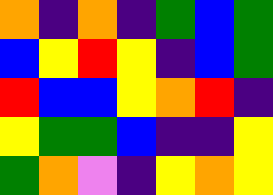[["orange", "indigo", "orange", "indigo", "green", "blue", "green"], ["blue", "yellow", "red", "yellow", "indigo", "blue", "green"], ["red", "blue", "blue", "yellow", "orange", "red", "indigo"], ["yellow", "green", "green", "blue", "indigo", "indigo", "yellow"], ["green", "orange", "violet", "indigo", "yellow", "orange", "yellow"]]